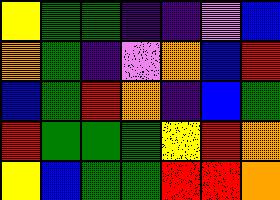[["yellow", "green", "green", "indigo", "indigo", "violet", "blue"], ["orange", "green", "indigo", "violet", "orange", "blue", "red"], ["blue", "green", "red", "orange", "indigo", "blue", "green"], ["red", "green", "green", "green", "yellow", "red", "orange"], ["yellow", "blue", "green", "green", "red", "red", "orange"]]